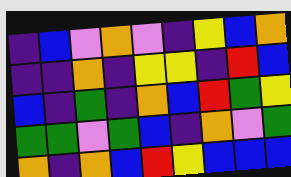[["indigo", "blue", "violet", "orange", "violet", "indigo", "yellow", "blue", "orange"], ["indigo", "indigo", "orange", "indigo", "yellow", "yellow", "indigo", "red", "blue"], ["blue", "indigo", "green", "indigo", "orange", "blue", "red", "green", "yellow"], ["green", "green", "violet", "green", "blue", "indigo", "orange", "violet", "green"], ["orange", "indigo", "orange", "blue", "red", "yellow", "blue", "blue", "blue"]]